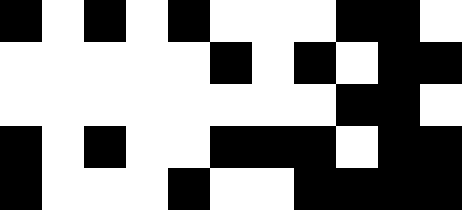[["black", "white", "black", "white", "black", "white", "white", "white", "black", "black", "white"], ["white", "white", "white", "white", "white", "black", "white", "black", "white", "black", "black"], ["white", "white", "white", "white", "white", "white", "white", "white", "black", "black", "white"], ["black", "white", "black", "white", "white", "black", "black", "black", "white", "black", "black"], ["black", "white", "white", "white", "black", "white", "white", "black", "black", "black", "black"]]